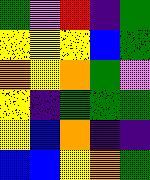[["green", "violet", "red", "indigo", "green"], ["yellow", "yellow", "yellow", "blue", "green"], ["orange", "yellow", "orange", "green", "violet"], ["yellow", "indigo", "green", "green", "green"], ["yellow", "blue", "orange", "indigo", "indigo"], ["blue", "blue", "yellow", "orange", "green"]]